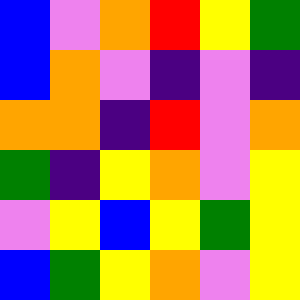[["blue", "violet", "orange", "red", "yellow", "green"], ["blue", "orange", "violet", "indigo", "violet", "indigo"], ["orange", "orange", "indigo", "red", "violet", "orange"], ["green", "indigo", "yellow", "orange", "violet", "yellow"], ["violet", "yellow", "blue", "yellow", "green", "yellow"], ["blue", "green", "yellow", "orange", "violet", "yellow"]]